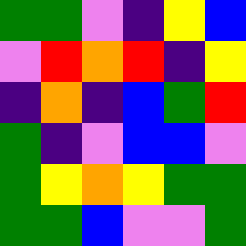[["green", "green", "violet", "indigo", "yellow", "blue"], ["violet", "red", "orange", "red", "indigo", "yellow"], ["indigo", "orange", "indigo", "blue", "green", "red"], ["green", "indigo", "violet", "blue", "blue", "violet"], ["green", "yellow", "orange", "yellow", "green", "green"], ["green", "green", "blue", "violet", "violet", "green"]]